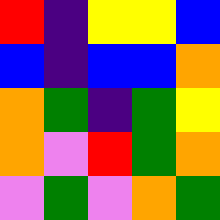[["red", "indigo", "yellow", "yellow", "blue"], ["blue", "indigo", "blue", "blue", "orange"], ["orange", "green", "indigo", "green", "yellow"], ["orange", "violet", "red", "green", "orange"], ["violet", "green", "violet", "orange", "green"]]